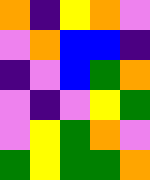[["orange", "indigo", "yellow", "orange", "violet"], ["violet", "orange", "blue", "blue", "indigo"], ["indigo", "violet", "blue", "green", "orange"], ["violet", "indigo", "violet", "yellow", "green"], ["violet", "yellow", "green", "orange", "violet"], ["green", "yellow", "green", "green", "orange"]]